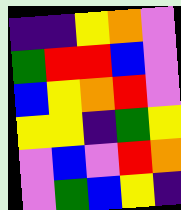[["indigo", "indigo", "yellow", "orange", "violet"], ["green", "red", "red", "blue", "violet"], ["blue", "yellow", "orange", "red", "violet"], ["yellow", "yellow", "indigo", "green", "yellow"], ["violet", "blue", "violet", "red", "orange"], ["violet", "green", "blue", "yellow", "indigo"]]